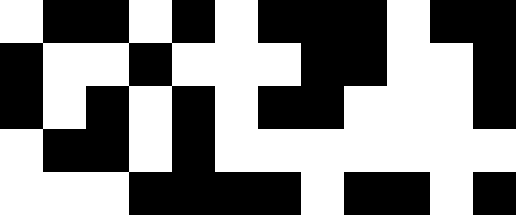[["white", "black", "black", "white", "black", "white", "black", "black", "black", "white", "black", "black"], ["black", "white", "white", "black", "white", "white", "white", "black", "black", "white", "white", "black"], ["black", "white", "black", "white", "black", "white", "black", "black", "white", "white", "white", "black"], ["white", "black", "black", "white", "black", "white", "white", "white", "white", "white", "white", "white"], ["white", "white", "white", "black", "black", "black", "black", "white", "black", "black", "white", "black"]]